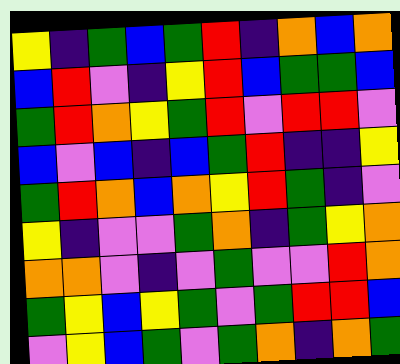[["yellow", "indigo", "green", "blue", "green", "red", "indigo", "orange", "blue", "orange"], ["blue", "red", "violet", "indigo", "yellow", "red", "blue", "green", "green", "blue"], ["green", "red", "orange", "yellow", "green", "red", "violet", "red", "red", "violet"], ["blue", "violet", "blue", "indigo", "blue", "green", "red", "indigo", "indigo", "yellow"], ["green", "red", "orange", "blue", "orange", "yellow", "red", "green", "indigo", "violet"], ["yellow", "indigo", "violet", "violet", "green", "orange", "indigo", "green", "yellow", "orange"], ["orange", "orange", "violet", "indigo", "violet", "green", "violet", "violet", "red", "orange"], ["green", "yellow", "blue", "yellow", "green", "violet", "green", "red", "red", "blue"], ["violet", "yellow", "blue", "green", "violet", "green", "orange", "indigo", "orange", "green"]]